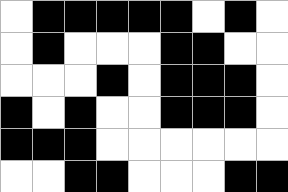[["white", "black", "black", "black", "black", "black", "white", "black", "white"], ["white", "black", "white", "white", "white", "black", "black", "white", "white"], ["white", "white", "white", "black", "white", "black", "black", "black", "white"], ["black", "white", "black", "white", "white", "black", "black", "black", "white"], ["black", "black", "black", "white", "white", "white", "white", "white", "white"], ["white", "white", "black", "black", "white", "white", "white", "black", "black"]]